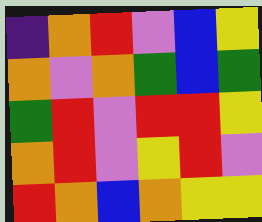[["indigo", "orange", "red", "violet", "blue", "yellow"], ["orange", "violet", "orange", "green", "blue", "green"], ["green", "red", "violet", "red", "red", "yellow"], ["orange", "red", "violet", "yellow", "red", "violet"], ["red", "orange", "blue", "orange", "yellow", "yellow"]]